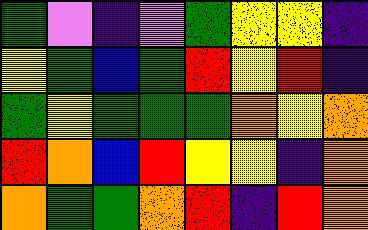[["green", "violet", "indigo", "violet", "green", "yellow", "yellow", "indigo"], ["yellow", "green", "blue", "green", "red", "yellow", "red", "indigo"], ["green", "yellow", "green", "green", "green", "orange", "yellow", "orange"], ["red", "orange", "blue", "red", "yellow", "yellow", "indigo", "orange"], ["orange", "green", "green", "orange", "red", "indigo", "red", "orange"]]